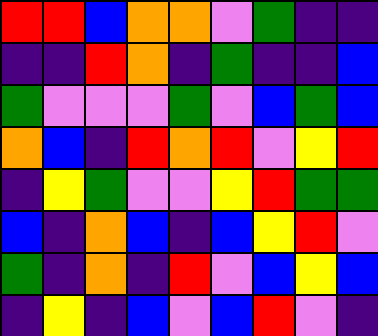[["red", "red", "blue", "orange", "orange", "violet", "green", "indigo", "indigo"], ["indigo", "indigo", "red", "orange", "indigo", "green", "indigo", "indigo", "blue"], ["green", "violet", "violet", "violet", "green", "violet", "blue", "green", "blue"], ["orange", "blue", "indigo", "red", "orange", "red", "violet", "yellow", "red"], ["indigo", "yellow", "green", "violet", "violet", "yellow", "red", "green", "green"], ["blue", "indigo", "orange", "blue", "indigo", "blue", "yellow", "red", "violet"], ["green", "indigo", "orange", "indigo", "red", "violet", "blue", "yellow", "blue"], ["indigo", "yellow", "indigo", "blue", "violet", "blue", "red", "violet", "indigo"]]